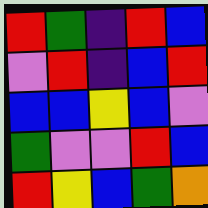[["red", "green", "indigo", "red", "blue"], ["violet", "red", "indigo", "blue", "red"], ["blue", "blue", "yellow", "blue", "violet"], ["green", "violet", "violet", "red", "blue"], ["red", "yellow", "blue", "green", "orange"]]